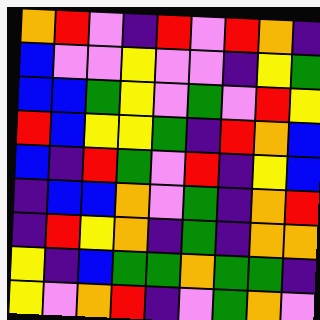[["orange", "red", "violet", "indigo", "red", "violet", "red", "orange", "indigo"], ["blue", "violet", "violet", "yellow", "violet", "violet", "indigo", "yellow", "green"], ["blue", "blue", "green", "yellow", "violet", "green", "violet", "red", "yellow"], ["red", "blue", "yellow", "yellow", "green", "indigo", "red", "orange", "blue"], ["blue", "indigo", "red", "green", "violet", "red", "indigo", "yellow", "blue"], ["indigo", "blue", "blue", "orange", "violet", "green", "indigo", "orange", "red"], ["indigo", "red", "yellow", "orange", "indigo", "green", "indigo", "orange", "orange"], ["yellow", "indigo", "blue", "green", "green", "orange", "green", "green", "indigo"], ["yellow", "violet", "orange", "red", "indigo", "violet", "green", "orange", "violet"]]